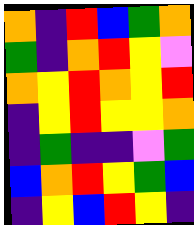[["orange", "indigo", "red", "blue", "green", "orange"], ["green", "indigo", "orange", "red", "yellow", "violet"], ["orange", "yellow", "red", "orange", "yellow", "red"], ["indigo", "yellow", "red", "yellow", "yellow", "orange"], ["indigo", "green", "indigo", "indigo", "violet", "green"], ["blue", "orange", "red", "yellow", "green", "blue"], ["indigo", "yellow", "blue", "red", "yellow", "indigo"]]